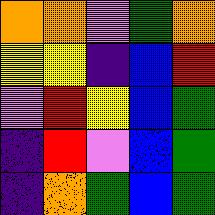[["orange", "orange", "violet", "green", "orange"], ["yellow", "yellow", "indigo", "blue", "red"], ["violet", "red", "yellow", "blue", "green"], ["indigo", "red", "violet", "blue", "green"], ["indigo", "orange", "green", "blue", "green"]]